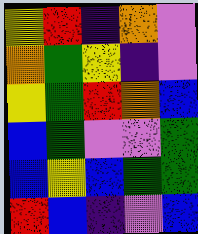[["yellow", "red", "indigo", "orange", "violet"], ["orange", "green", "yellow", "indigo", "violet"], ["yellow", "green", "red", "orange", "blue"], ["blue", "green", "violet", "violet", "green"], ["blue", "yellow", "blue", "green", "green"], ["red", "blue", "indigo", "violet", "blue"]]